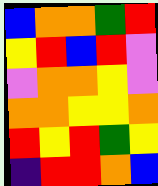[["blue", "orange", "orange", "green", "red"], ["yellow", "red", "blue", "red", "violet"], ["violet", "orange", "orange", "yellow", "violet"], ["orange", "orange", "yellow", "yellow", "orange"], ["red", "yellow", "red", "green", "yellow"], ["indigo", "red", "red", "orange", "blue"]]